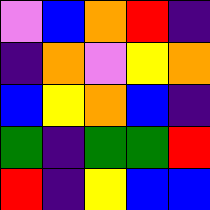[["violet", "blue", "orange", "red", "indigo"], ["indigo", "orange", "violet", "yellow", "orange"], ["blue", "yellow", "orange", "blue", "indigo"], ["green", "indigo", "green", "green", "red"], ["red", "indigo", "yellow", "blue", "blue"]]